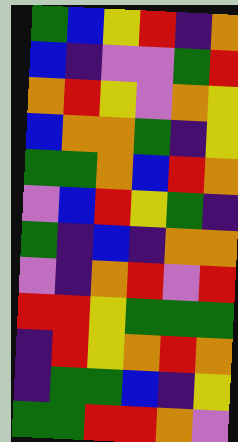[["green", "blue", "yellow", "red", "indigo", "orange"], ["blue", "indigo", "violet", "violet", "green", "red"], ["orange", "red", "yellow", "violet", "orange", "yellow"], ["blue", "orange", "orange", "green", "indigo", "yellow"], ["green", "green", "orange", "blue", "red", "orange"], ["violet", "blue", "red", "yellow", "green", "indigo"], ["green", "indigo", "blue", "indigo", "orange", "orange"], ["violet", "indigo", "orange", "red", "violet", "red"], ["red", "red", "yellow", "green", "green", "green"], ["indigo", "red", "yellow", "orange", "red", "orange"], ["indigo", "green", "green", "blue", "indigo", "yellow"], ["green", "green", "red", "red", "orange", "violet"]]